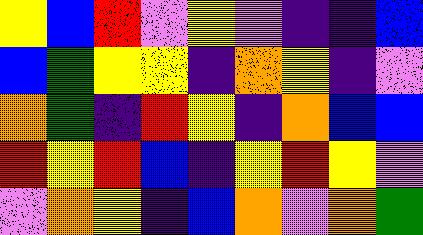[["yellow", "blue", "red", "violet", "yellow", "violet", "indigo", "indigo", "blue"], ["blue", "green", "yellow", "yellow", "indigo", "orange", "yellow", "indigo", "violet"], ["orange", "green", "indigo", "red", "yellow", "indigo", "orange", "blue", "blue"], ["red", "yellow", "red", "blue", "indigo", "yellow", "red", "yellow", "violet"], ["violet", "orange", "yellow", "indigo", "blue", "orange", "violet", "orange", "green"]]